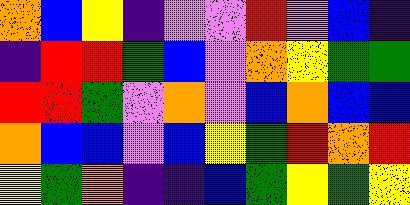[["orange", "blue", "yellow", "indigo", "violet", "violet", "red", "violet", "blue", "indigo"], ["indigo", "red", "red", "green", "blue", "violet", "orange", "yellow", "green", "green"], ["red", "red", "green", "violet", "orange", "violet", "blue", "orange", "blue", "blue"], ["orange", "blue", "blue", "violet", "blue", "yellow", "green", "red", "orange", "red"], ["yellow", "green", "orange", "indigo", "indigo", "blue", "green", "yellow", "green", "yellow"]]